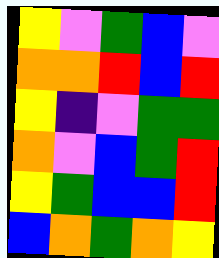[["yellow", "violet", "green", "blue", "violet"], ["orange", "orange", "red", "blue", "red"], ["yellow", "indigo", "violet", "green", "green"], ["orange", "violet", "blue", "green", "red"], ["yellow", "green", "blue", "blue", "red"], ["blue", "orange", "green", "orange", "yellow"]]